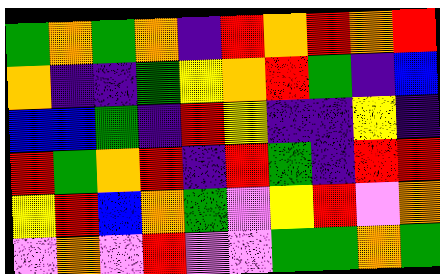[["green", "orange", "green", "orange", "indigo", "red", "orange", "red", "orange", "red"], ["orange", "indigo", "indigo", "green", "yellow", "orange", "red", "green", "indigo", "blue"], ["blue", "blue", "green", "indigo", "red", "yellow", "indigo", "indigo", "yellow", "indigo"], ["red", "green", "orange", "red", "indigo", "red", "green", "indigo", "red", "red"], ["yellow", "red", "blue", "orange", "green", "violet", "yellow", "red", "violet", "orange"], ["violet", "orange", "violet", "red", "violet", "violet", "green", "green", "orange", "green"]]